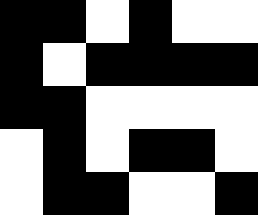[["black", "black", "white", "black", "white", "white"], ["black", "white", "black", "black", "black", "black"], ["black", "black", "white", "white", "white", "white"], ["white", "black", "white", "black", "black", "white"], ["white", "black", "black", "white", "white", "black"]]